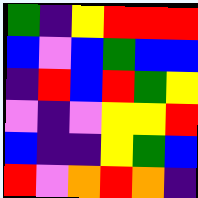[["green", "indigo", "yellow", "red", "red", "red"], ["blue", "violet", "blue", "green", "blue", "blue"], ["indigo", "red", "blue", "red", "green", "yellow"], ["violet", "indigo", "violet", "yellow", "yellow", "red"], ["blue", "indigo", "indigo", "yellow", "green", "blue"], ["red", "violet", "orange", "red", "orange", "indigo"]]